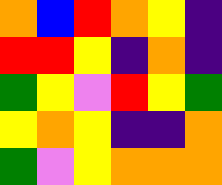[["orange", "blue", "red", "orange", "yellow", "indigo"], ["red", "red", "yellow", "indigo", "orange", "indigo"], ["green", "yellow", "violet", "red", "yellow", "green"], ["yellow", "orange", "yellow", "indigo", "indigo", "orange"], ["green", "violet", "yellow", "orange", "orange", "orange"]]